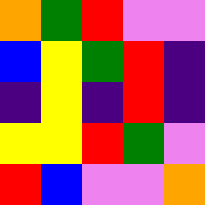[["orange", "green", "red", "violet", "violet"], ["blue", "yellow", "green", "red", "indigo"], ["indigo", "yellow", "indigo", "red", "indigo"], ["yellow", "yellow", "red", "green", "violet"], ["red", "blue", "violet", "violet", "orange"]]